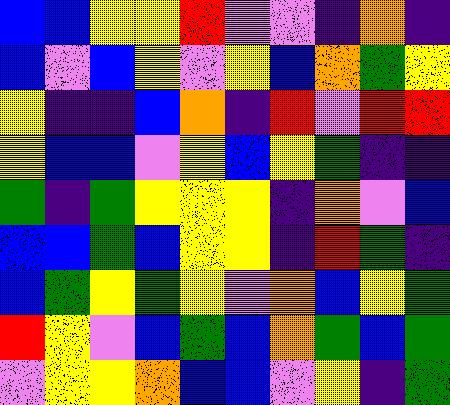[["blue", "blue", "yellow", "yellow", "red", "violet", "violet", "indigo", "orange", "indigo"], ["blue", "violet", "blue", "yellow", "violet", "yellow", "blue", "orange", "green", "yellow"], ["yellow", "indigo", "indigo", "blue", "orange", "indigo", "red", "violet", "red", "red"], ["yellow", "blue", "blue", "violet", "yellow", "blue", "yellow", "green", "indigo", "indigo"], ["green", "indigo", "green", "yellow", "yellow", "yellow", "indigo", "orange", "violet", "blue"], ["blue", "blue", "green", "blue", "yellow", "yellow", "indigo", "red", "green", "indigo"], ["blue", "green", "yellow", "green", "yellow", "violet", "orange", "blue", "yellow", "green"], ["red", "yellow", "violet", "blue", "green", "blue", "orange", "green", "blue", "green"], ["violet", "yellow", "yellow", "orange", "blue", "blue", "violet", "yellow", "indigo", "green"]]